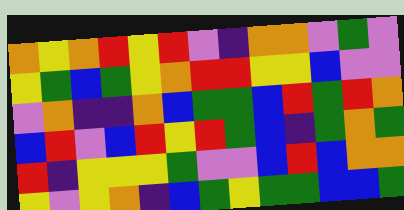[["orange", "yellow", "orange", "red", "yellow", "red", "violet", "indigo", "orange", "orange", "violet", "green", "violet"], ["yellow", "green", "blue", "green", "yellow", "orange", "red", "red", "yellow", "yellow", "blue", "violet", "violet"], ["violet", "orange", "indigo", "indigo", "orange", "blue", "green", "green", "blue", "red", "green", "red", "orange"], ["blue", "red", "violet", "blue", "red", "yellow", "red", "green", "blue", "indigo", "green", "orange", "green"], ["red", "indigo", "yellow", "yellow", "yellow", "green", "violet", "violet", "blue", "red", "blue", "orange", "orange"], ["yellow", "violet", "yellow", "orange", "indigo", "blue", "green", "yellow", "green", "green", "blue", "blue", "green"]]